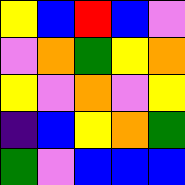[["yellow", "blue", "red", "blue", "violet"], ["violet", "orange", "green", "yellow", "orange"], ["yellow", "violet", "orange", "violet", "yellow"], ["indigo", "blue", "yellow", "orange", "green"], ["green", "violet", "blue", "blue", "blue"]]